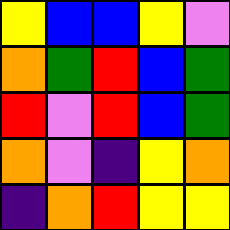[["yellow", "blue", "blue", "yellow", "violet"], ["orange", "green", "red", "blue", "green"], ["red", "violet", "red", "blue", "green"], ["orange", "violet", "indigo", "yellow", "orange"], ["indigo", "orange", "red", "yellow", "yellow"]]